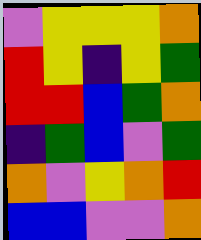[["violet", "yellow", "yellow", "yellow", "orange"], ["red", "yellow", "indigo", "yellow", "green"], ["red", "red", "blue", "green", "orange"], ["indigo", "green", "blue", "violet", "green"], ["orange", "violet", "yellow", "orange", "red"], ["blue", "blue", "violet", "violet", "orange"]]